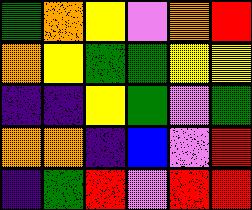[["green", "orange", "yellow", "violet", "orange", "red"], ["orange", "yellow", "green", "green", "yellow", "yellow"], ["indigo", "indigo", "yellow", "green", "violet", "green"], ["orange", "orange", "indigo", "blue", "violet", "red"], ["indigo", "green", "red", "violet", "red", "red"]]